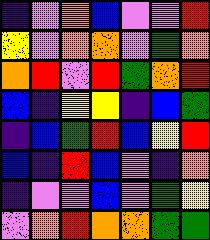[["indigo", "violet", "orange", "blue", "violet", "violet", "red"], ["yellow", "violet", "orange", "orange", "violet", "green", "orange"], ["orange", "red", "violet", "red", "green", "orange", "red"], ["blue", "indigo", "yellow", "yellow", "indigo", "blue", "green"], ["indigo", "blue", "green", "red", "blue", "yellow", "red"], ["blue", "indigo", "red", "blue", "violet", "indigo", "orange"], ["indigo", "violet", "violet", "blue", "violet", "green", "yellow"], ["violet", "orange", "red", "orange", "orange", "green", "green"]]